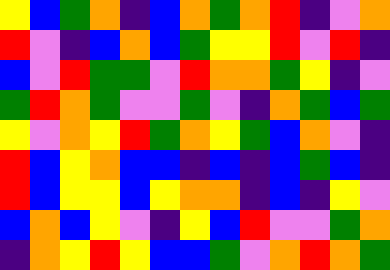[["yellow", "blue", "green", "orange", "indigo", "blue", "orange", "green", "orange", "red", "indigo", "violet", "orange"], ["red", "violet", "indigo", "blue", "orange", "blue", "green", "yellow", "yellow", "red", "violet", "red", "indigo"], ["blue", "violet", "red", "green", "green", "violet", "red", "orange", "orange", "green", "yellow", "indigo", "violet"], ["green", "red", "orange", "green", "violet", "violet", "green", "violet", "indigo", "orange", "green", "blue", "green"], ["yellow", "violet", "orange", "yellow", "red", "green", "orange", "yellow", "green", "blue", "orange", "violet", "indigo"], ["red", "blue", "yellow", "orange", "blue", "blue", "indigo", "blue", "indigo", "blue", "green", "blue", "indigo"], ["red", "blue", "yellow", "yellow", "blue", "yellow", "orange", "orange", "indigo", "blue", "indigo", "yellow", "violet"], ["blue", "orange", "blue", "yellow", "violet", "indigo", "yellow", "blue", "red", "violet", "violet", "green", "orange"], ["indigo", "orange", "yellow", "red", "yellow", "blue", "blue", "green", "violet", "orange", "red", "orange", "green"]]